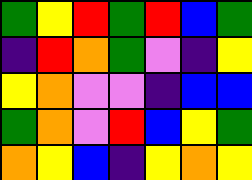[["green", "yellow", "red", "green", "red", "blue", "green"], ["indigo", "red", "orange", "green", "violet", "indigo", "yellow"], ["yellow", "orange", "violet", "violet", "indigo", "blue", "blue"], ["green", "orange", "violet", "red", "blue", "yellow", "green"], ["orange", "yellow", "blue", "indigo", "yellow", "orange", "yellow"]]